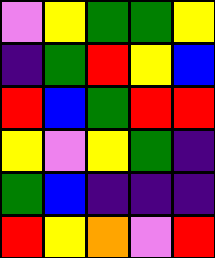[["violet", "yellow", "green", "green", "yellow"], ["indigo", "green", "red", "yellow", "blue"], ["red", "blue", "green", "red", "red"], ["yellow", "violet", "yellow", "green", "indigo"], ["green", "blue", "indigo", "indigo", "indigo"], ["red", "yellow", "orange", "violet", "red"]]